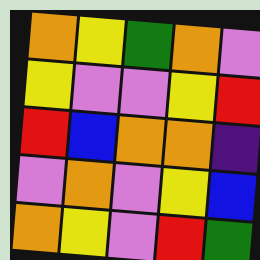[["orange", "yellow", "green", "orange", "violet"], ["yellow", "violet", "violet", "yellow", "red"], ["red", "blue", "orange", "orange", "indigo"], ["violet", "orange", "violet", "yellow", "blue"], ["orange", "yellow", "violet", "red", "green"]]